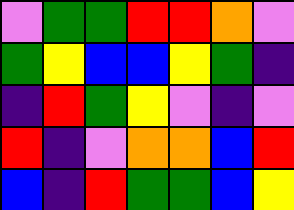[["violet", "green", "green", "red", "red", "orange", "violet"], ["green", "yellow", "blue", "blue", "yellow", "green", "indigo"], ["indigo", "red", "green", "yellow", "violet", "indigo", "violet"], ["red", "indigo", "violet", "orange", "orange", "blue", "red"], ["blue", "indigo", "red", "green", "green", "blue", "yellow"]]